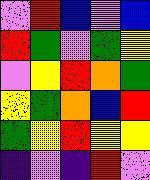[["violet", "red", "blue", "violet", "blue"], ["red", "green", "violet", "green", "yellow"], ["violet", "yellow", "red", "orange", "green"], ["yellow", "green", "orange", "blue", "red"], ["green", "yellow", "red", "yellow", "yellow"], ["indigo", "violet", "indigo", "red", "violet"]]